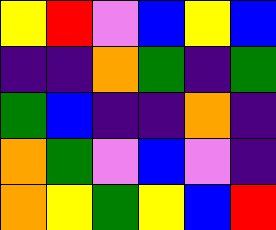[["yellow", "red", "violet", "blue", "yellow", "blue"], ["indigo", "indigo", "orange", "green", "indigo", "green"], ["green", "blue", "indigo", "indigo", "orange", "indigo"], ["orange", "green", "violet", "blue", "violet", "indigo"], ["orange", "yellow", "green", "yellow", "blue", "red"]]